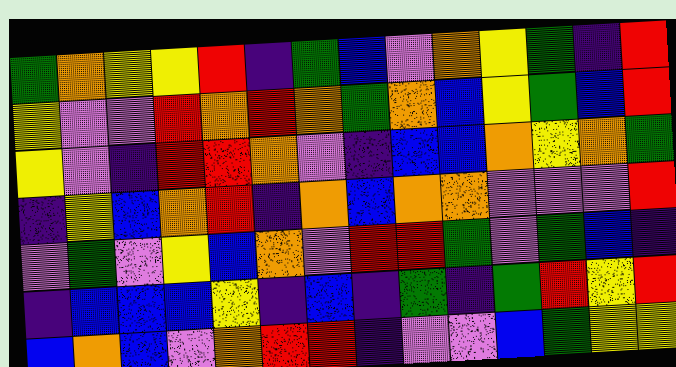[["green", "orange", "yellow", "yellow", "red", "indigo", "green", "blue", "violet", "orange", "yellow", "green", "indigo", "red"], ["yellow", "violet", "violet", "red", "orange", "red", "orange", "green", "orange", "blue", "yellow", "green", "blue", "red"], ["yellow", "violet", "indigo", "red", "red", "orange", "violet", "indigo", "blue", "blue", "orange", "yellow", "orange", "green"], ["indigo", "yellow", "blue", "orange", "red", "indigo", "orange", "blue", "orange", "orange", "violet", "violet", "violet", "red"], ["violet", "green", "violet", "yellow", "blue", "orange", "violet", "red", "red", "green", "violet", "green", "blue", "indigo"], ["indigo", "blue", "blue", "blue", "yellow", "indigo", "blue", "indigo", "green", "indigo", "green", "red", "yellow", "red"], ["blue", "orange", "blue", "violet", "orange", "red", "red", "indigo", "violet", "violet", "blue", "green", "yellow", "yellow"]]